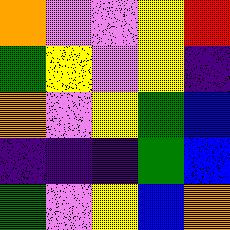[["orange", "violet", "violet", "yellow", "red"], ["green", "yellow", "violet", "yellow", "indigo"], ["orange", "violet", "yellow", "green", "blue"], ["indigo", "indigo", "indigo", "green", "blue"], ["green", "violet", "yellow", "blue", "orange"]]